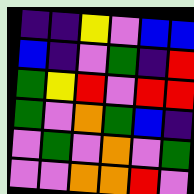[["indigo", "indigo", "yellow", "violet", "blue", "blue"], ["blue", "indigo", "violet", "green", "indigo", "red"], ["green", "yellow", "red", "violet", "red", "red"], ["green", "violet", "orange", "green", "blue", "indigo"], ["violet", "green", "violet", "orange", "violet", "green"], ["violet", "violet", "orange", "orange", "red", "violet"]]